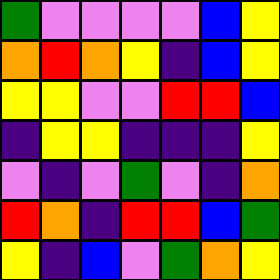[["green", "violet", "violet", "violet", "violet", "blue", "yellow"], ["orange", "red", "orange", "yellow", "indigo", "blue", "yellow"], ["yellow", "yellow", "violet", "violet", "red", "red", "blue"], ["indigo", "yellow", "yellow", "indigo", "indigo", "indigo", "yellow"], ["violet", "indigo", "violet", "green", "violet", "indigo", "orange"], ["red", "orange", "indigo", "red", "red", "blue", "green"], ["yellow", "indigo", "blue", "violet", "green", "orange", "yellow"]]